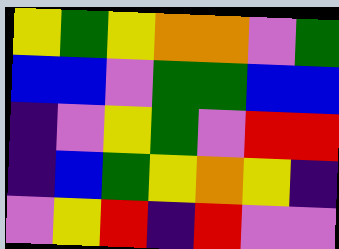[["yellow", "green", "yellow", "orange", "orange", "violet", "green"], ["blue", "blue", "violet", "green", "green", "blue", "blue"], ["indigo", "violet", "yellow", "green", "violet", "red", "red"], ["indigo", "blue", "green", "yellow", "orange", "yellow", "indigo"], ["violet", "yellow", "red", "indigo", "red", "violet", "violet"]]